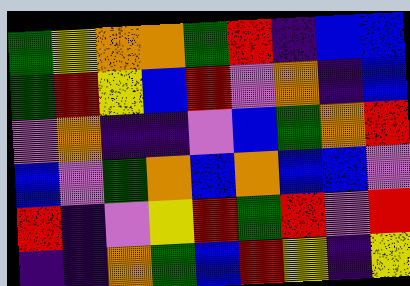[["green", "yellow", "orange", "orange", "green", "red", "indigo", "blue", "blue"], ["green", "red", "yellow", "blue", "red", "violet", "orange", "indigo", "blue"], ["violet", "orange", "indigo", "indigo", "violet", "blue", "green", "orange", "red"], ["blue", "violet", "green", "orange", "blue", "orange", "blue", "blue", "violet"], ["red", "indigo", "violet", "yellow", "red", "green", "red", "violet", "red"], ["indigo", "indigo", "orange", "green", "blue", "red", "yellow", "indigo", "yellow"]]